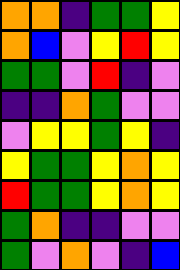[["orange", "orange", "indigo", "green", "green", "yellow"], ["orange", "blue", "violet", "yellow", "red", "yellow"], ["green", "green", "violet", "red", "indigo", "violet"], ["indigo", "indigo", "orange", "green", "violet", "violet"], ["violet", "yellow", "yellow", "green", "yellow", "indigo"], ["yellow", "green", "green", "yellow", "orange", "yellow"], ["red", "green", "green", "yellow", "orange", "yellow"], ["green", "orange", "indigo", "indigo", "violet", "violet"], ["green", "violet", "orange", "violet", "indigo", "blue"]]